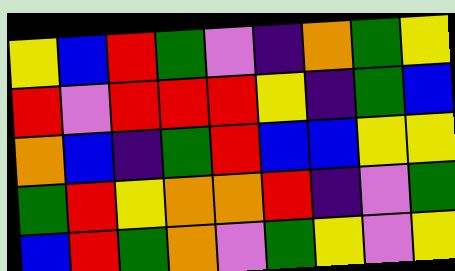[["yellow", "blue", "red", "green", "violet", "indigo", "orange", "green", "yellow"], ["red", "violet", "red", "red", "red", "yellow", "indigo", "green", "blue"], ["orange", "blue", "indigo", "green", "red", "blue", "blue", "yellow", "yellow"], ["green", "red", "yellow", "orange", "orange", "red", "indigo", "violet", "green"], ["blue", "red", "green", "orange", "violet", "green", "yellow", "violet", "yellow"]]